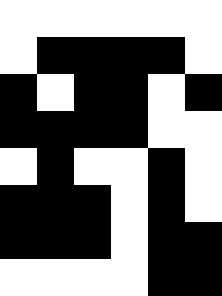[["white", "white", "white", "white", "white", "white"], ["white", "black", "black", "black", "black", "white"], ["black", "white", "black", "black", "white", "black"], ["black", "black", "black", "black", "white", "white"], ["white", "black", "white", "white", "black", "white"], ["black", "black", "black", "white", "black", "white"], ["black", "black", "black", "white", "black", "black"], ["white", "white", "white", "white", "black", "black"]]